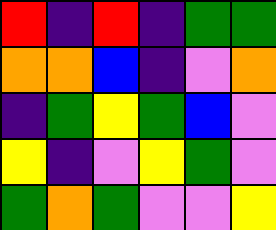[["red", "indigo", "red", "indigo", "green", "green"], ["orange", "orange", "blue", "indigo", "violet", "orange"], ["indigo", "green", "yellow", "green", "blue", "violet"], ["yellow", "indigo", "violet", "yellow", "green", "violet"], ["green", "orange", "green", "violet", "violet", "yellow"]]